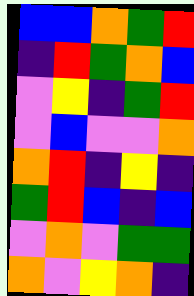[["blue", "blue", "orange", "green", "red"], ["indigo", "red", "green", "orange", "blue"], ["violet", "yellow", "indigo", "green", "red"], ["violet", "blue", "violet", "violet", "orange"], ["orange", "red", "indigo", "yellow", "indigo"], ["green", "red", "blue", "indigo", "blue"], ["violet", "orange", "violet", "green", "green"], ["orange", "violet", "yellow", "orange", "indigo"]]